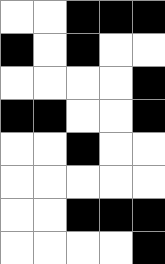[["white", "white", "black", "black", "black"], ["black", "white", "black", "white", "white"], ["white", "white", "white", "white", "black"], ["black", "black", "white", "white", "black"], ["white", "white", "black", "white", "white"], ["white", "white", "white", "white", "white"], ["white", "white", "black", "black", "black"], ["white", "white", "white", "white", "black"]]